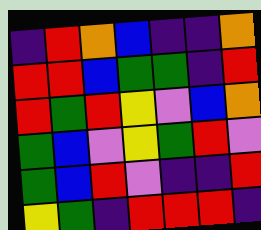[["indigo", "red", "orange", "blue", "indigo", "indigo", "orange"], ["red", "red", "blue", "green", "green", "indigo", "red"], ["red", "green", "red", "yellow", "violet", "blue", "orange"], ["green", "blue", "violet", "yellow", "green", "red", "violet"], ["green", "blue", "red", "violet", "indigo", "indigo", "red"], ["yellow", "green", "indigo", "red", "red", "red", "indigo"]]